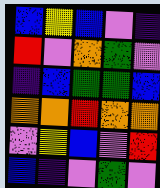[["blue", "yellow", "blue", "violet", "indigo"], ["red", "violet", "orange", "green", "violet"], ["indigo", "blue", "green", "green", "blue"], ["orange", "orange", "red", "orange", "orange"], ["violet", "yellow", "blue", "violet", "red"], ["blue", "indigo", "violet", "green", "violet"]]